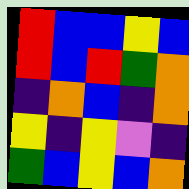[["red", "blue", "blue", "yellow", "blue"], ["red", "blue", "red", "green", "orange"], ["indigo", "orange", "blue", "indigo", "orange"], ["yellow", "indigo", "yellow", "violet", "indigo"], ["green", "blue", "yellow", "blue", "orange"]]